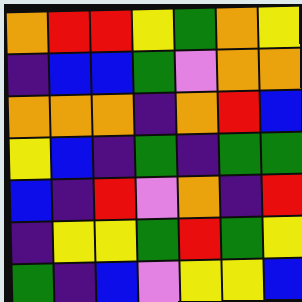[["orange", "red", "red", "yellow", "green", "orange", "yellow"], ["indigo", "blue", "blue", "green", "violet", "orange", "orange"], ["orange", "orange", "orange", "indigo", "orange", "red", "blue"], ["yellow", "blue", "indigo", "green", "indigo", "green", "green"], ["blue", "indigo", "red", "violet", "orange", "indigo", "red"], ["indigo", "yellow", "yellow", "green", "red", "green", "yellow"], ["green", "indigo", "blue", "violet", "yellow", "yellow", "blue"]]